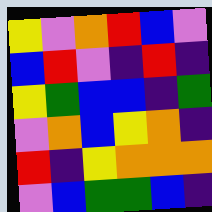[["yellow", "violet", "orange", "red", "blue", "violet"], ["blue", "red", "violet", "indigo", "red", "indigo"], ["yellow", "green", "blue", "blue", "indigo", "green"], ["violet", "orange", "blue", "yellow", "orange", "indigo"], ["red", "indigo", "yellow", "orange", "orange", "orange"], ["violet", "blue", "green", "green", "blue", "indigo"]]